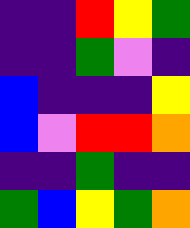[["indigo", "indigo", "red", "yellow", "green"], ["indigo", "indigo", "green", "violet", "indigo"], ["blue", "indigo", "indigo", "indigo", "yellow"], ["blue", "violet", "red", "red", "orange"], ["indigo", "indigo", "green", "indigo", "indigo"], ["green", "blue", "yellow", "green", "orange"]]